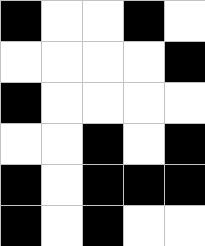[["black", "white", "white", "black", "white"], ["white", "white", "white", "white", "black"], ["black", "white", "white", "white", "white"], ["white", "white", "black", "white", "black"], ["black", "white", "black", "black", "black"], ["black", "white", "black", "white", "white"]]